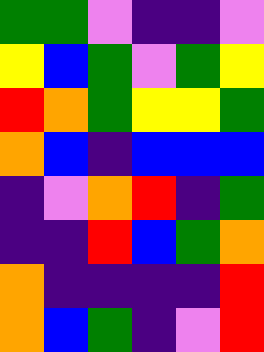[["green", "green", "violet", "indigo", "indigo", "violet"], ["yellow", "blue", "green", "violet", "green", "yellow"], ["red", "orange", "green", "yellow", "yellow", "green"], ["orange", "blue", "indigo", "blue", "blue", "blue"], ["indigo", "violet", "orange", "red", "indigo", "green"], ["indigo", "indigo", "red", "blue", "green", "orange"], ["orange", "indigo", "indigo", "indigo", "indigo", "red"], ["orange", "blue", "green", "indigo", "violet", "red"]]